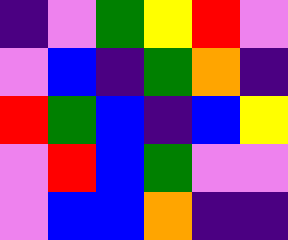[["indigo", "violet", "green", "yellow", "red", "violet"], ["violet", "blue", "indigo", "green", "orange", "indigo"], ["red", "green", "blue", "indigo", "blue", "yellow"], ["violet", "red", "blue", "green", "violet", "violet"], ["violet", "blue", "blue", "orange", "indigo", "indigo"]]